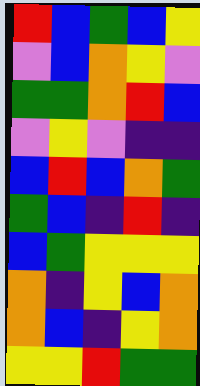[["red", "blue", "green", "blue", "yellow"], ["violet", "blue", "orange", "yellow", "violet"], ["green", "green", "orange", "red", "blue"], ["violet", "yellow", "violet", "indigo", "indigo"], ["blue", "red", "blue", "orange", "green"], ["green", "blue", "indigo", "red", "indigo"], ["blue", "green", "yellow", "yellow", "yellow"], ["orange", "indigo", "yellow", "blue", "orange"], ["orange", "blue", "indigo", "yellow", "orange"], ["yellow", "yellow", "red", "green", "green"]]